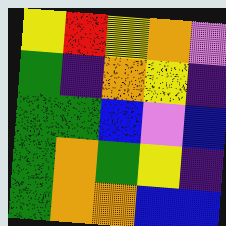[["yellow", "red", "yellow", "orange", "violet"], ["green", "indigo", "orange", "yellow", "indigo"], ["green", "green", "blue", "violet", "blue"], ["green", "orange", "green", "yellow", "indigo"], ["green", "orange", "orange", "blue", "blue"]]